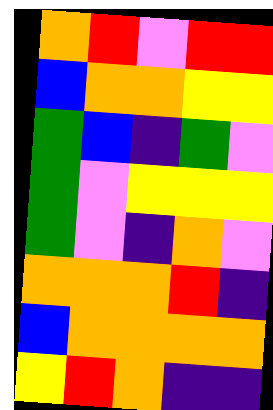[["orange", "red", "violet", "red", "red"], ["blue", "orange", "orange", "yellow", "yellow"], ["green", "blue", "indigo", "green", "violet"], ["green", "violet", "yellow", "yellow", "yellow"], ["green", "violet", "indigo", "orange", "violet"], ["orange", "orange", "orange", "red", "indigo"], ["blue", "orange", "orange", "orange", "orange"], ["yellow", "red", "orange", "indigo", "indigo"]]